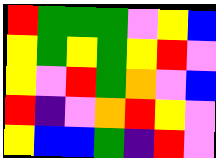[["red", "green", "green", "green", "violet", "yellow", "blue"], ["yellow", "green", "yellow", "green", "yellow", "red", "violet"], ["yellow", "violet", "red", "green", "orange", "violet", "blue"], ["red", "indigo", "violet", "orange", "red", "yellow", "violet"], ["yellow", "blue", "blue", "green", "indigo", "red", "violet"]]